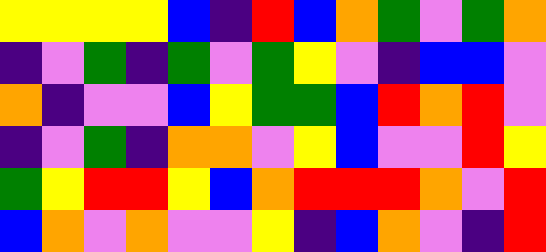[["yellow", "yellow", "yellow", "yellow", "blue", "indigo", "red", "blue", "orange", "green", "violet", "green", "orange"], ["indigo", "violet", "green", "indigo", "green", "violet", "green", "yellow", "violet", "indigo", "blue", "blue", "violet"], ["orange", "indigo", "violet", "violet", "blue", "yellow", "green", "green", "blue", "red", "orange", "red", "violet"], ["indigo", "violet", "green", "indigo", "orange", "orange", "violet", "yellow", "blue", "violet", "violet", "red", "yellow"], ["green", "yellow", "red", "red", "yellow", "blue", "orange", "red", "red", "red", "orange", "violet", "red"], ["blue", "orange", "violet", "orange", "violet", "violet", "yellow", "indigo", "blue", "orange", "violet", "indigo", "red"]]